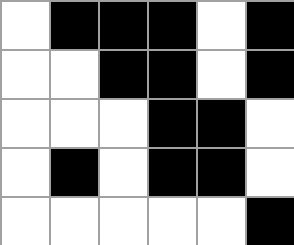[["white", "black", "black", "black", "white", "black"], ["white", "white", "black", "black", "white", "black"], ["white", "white", "white", "black", "black", "white"], ["white", "black", "white", "black", "black", "white"], ["white", "white", "white", "white", "white", "black"]]